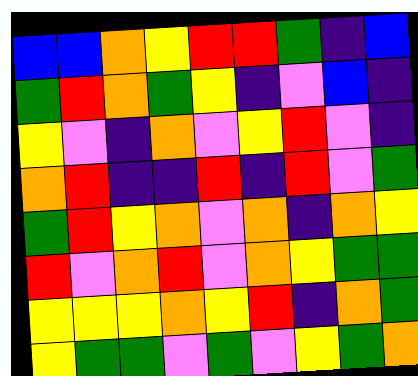[["blue", "blue", "orange", "yellow", "red", "red", "green", "indigo", "blue"], ["green", "red", "orange", "green", "yellow", "indigo", "violet", "blue", "indigo"], ["yellow", "violet", "indigo", "orange", "violet", "yellow", "red", "violet", "indigo"], ["orange", "red", "indigo", "indigo", "red", "indigo", "red", "violet", "green"], ["green", "red", "yellow", "orange", "violet", "orange", "indigo", "orange", "yellow"], ["red", "violet", "orange", "red", "violet", "orange", "yellow", "green", "green"], ["yellow", "yellow", "yellow", "orange", "yellow", "red", "indigo", "orange", "green"], ["yellow", "green", "green", "violet", "green", "violet", "yellow", "green", "orange"]]